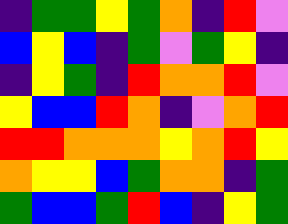[["indigo", "green", "green", "yellow", "green", "orange", "indigo", "red", "violet"], ["blue", "yellow", "blue", "indigo", "green", "violet", "green", "yellow", "indigo"], ["indigo", "yellow", "green", "indigo", "red", "orange", "orange", "red", "violet"], ["yellow", "blue", "blue", "red", "orange", "indigo", "violet", "orange", "red"], ["red", "red", "orange", "orange", "orange", "yellow", "orange", "red", "yellow"], ["orange", "yellow", "yellow", "blue", "green", "orange", "orange", "indigo", "green"], ["green", "blue", "blue", "green", "red", "blue", "indigo", "yellow", "green"]]